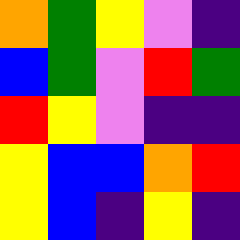[["orange", "green", "yellow", "violet", "indigo"], ["blue", "green", "violet", "red", "green"], ["red", "yellow", "violet", "indigo", "indigo"], ["yellow", "blue", "blue", "orange", "red"], ["yellow", "blue", "indigo", "yellow", "indigo"]]